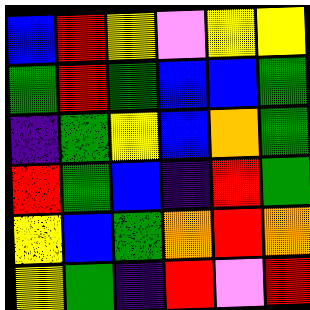[["blue", "red", "yellow", "violet", "yellow", "yellow"], ["green", "red", "green", "blue", "blue", "green"], ["indigo", "green", "yellow", "blue", "orange", "green"], ["red", "green", "blue", "indigo", "red", "green"], ["yellow", "blue", "green", "orange", "red", "orange"], ["yellow", "green", "indigo", "red", "violet", "red"]]